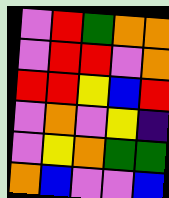[["violet", "red", "green", "orange", "orange"], ["violet", "red", "red", "violet", "orange"], ["red", "red", "yellow", "blue", "red"], ["violet", "orange", "violet", "yellow", "indigo"], ["violet", "yellow", "orange", "green", "green"], ["orange", "blue", "violet", "violet", "blue"]]